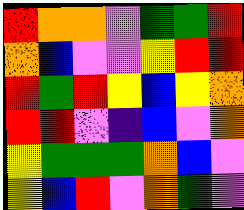[["red", "orange", "orange", "violet", "green", "green", "red"], ["orange", "blue", "violet", "violet", "yellow", "red", "red"], ["red", "green", "red", "yellow", "blue", "yellow", "orange"], ["red", "red", "violet", "indigo", "blue", "violet", "orange"], ["yellow", "green", "green", "green", "orange", "blue", "violet"], ["yellow", "blue", "red", "violet", "orange", "green", "violet"]]